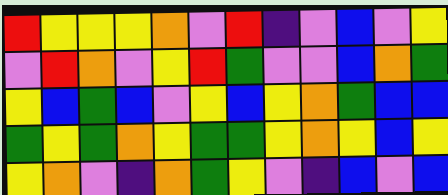[["red", "yellow", "yellow", "yellow", "orange", "violet", "red", "indigo", "violet", "blue", "violet", "yellow"], ["violet", "red", "orange", "violet", "yellow", "red", "green", "violet", "violet", "blue", "orange", "green"], ["yellow", "blue", "green", "blue", "violet", "yellow", "blue", "yellow", "orange", "green", "blue", "blue"], ["green", "yellow", "green", "orange", "yellow", "green", "green", "yellow", "orange", "yellow", "blue", "yellow"], ["yellow", "orange", "violet", "indigo", "orange", "green", "yellow", "violet", "indigo", "blue", "violet", "blue"]]